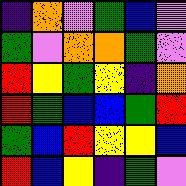[["indigo", "orange", "violet", "green", "blue", "violet"], ["green", "violet", "orange", "orange", "green", "violet"], ["red", "yellow", "green", "yellow", "indigo", "orange"], ["red", "green", "blue", "blue", "green", "red"], ["green", "blue", "red", "yellow", "yellow", "blue"], ["red", "blue", "yellow", "indigo", "green", "violet"]]